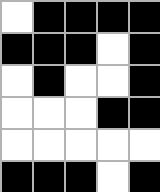[["white", "black", "black", "black", "black"], ["black", "black", "black", "white", "black"], ["white", "black", "white", "white", "black"], ["white", "white", "white", "black", "black"], ["white", "white", "white", "white", "white"], ["black", "black", "black", "white", "black"]]